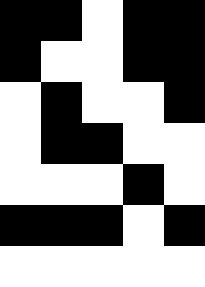[["black", "black", "white", "black", "black"], ["black", "white", "white", "black", "black"], ["white", "black", "white", "white", "black"], ["white", "black", "black", "white", "white"], ["white", "white", "white", "black", "white"], ["black", "black", "black", "white", "black"], ["white", "white", "white", "white", "white"]]